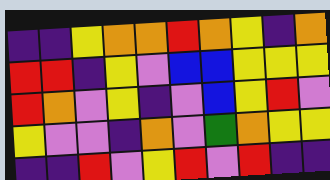[["indigo", "indigo", "yellow", "orange", "orange", "red", "orange", "yellow", "indigo", "orange"], ["red", "red", "indigo", "yellow", "violet", "blue", "blue", "yellow", "yellow", "yellow"], ["red", "orange", "violet", "yellow", "indigo", "violet", "blue", "yellow", "red", "violet"], ["yellow", "violet", "violet", "indigo", "orange", "violet", "green", "orange", "yellow", "yellow"], ["indigo", "indigo", "red", "violet", "yellow", "red", "violet", "red", "indigo", "indigo"]]